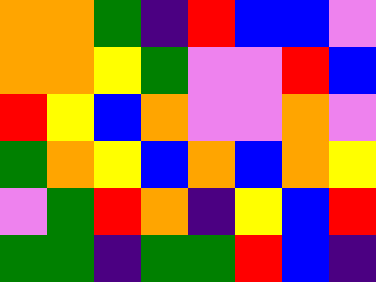[["orange", "orange", "green", "indigo", "red", "blue", "blue", "violet"], ["orange", "orange", "yellow", "green", "violet", "violet", "red", "blue"], ["red", "yellow", "blue", "orange", "violet", "violet", "orange", "violet"], ["green", "orange", "yellow", "blue", "orange", "blue", "orange", "yellow"], ["violet", "green", "red", "orange", "indigo", "yellow", "blue", "red"], ["green", "green", "indigo", "green", "green", "red", "blue", "indigo"]]